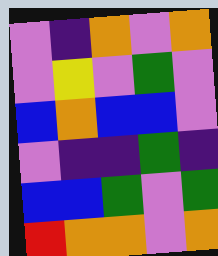[["violet", "indigo", "orange", "violet", "orange"], ["violet", "yellow", "violet", "green", "violet"], ["blue", "orange", "blue", "blue", "violet"], ["violet", "indigo", "indigo", "green", "indigo"], ["blue", "blue", "green", "violet", "green"], ["red", "orange", "orange", "violet", "orange"]]